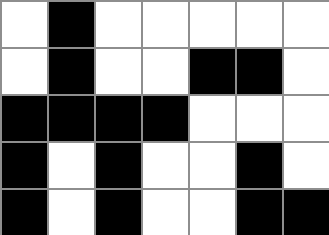[["white", "black", "white", "white", "white", "white", "white"], ["white", "black", "white", "white", "black", "black", "white"], ["black", "black", "black", "black", "white", "white", "white"], ["black", "white", "black", "white", "white", "black", "white"], ["black", "white", "black", "white", "white", "black", "black"]]